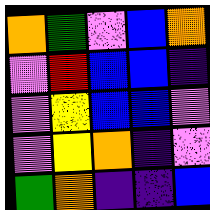[["orange", "green", "violet", "blue", "orange"], ["violet", "red", "blue", "blue", "indigo"], ["violet", "yellow", "blue", "blue", "violet"], ["violet", "yellow", "orange", "indigo", "violet"], ["green", "orange", "indigo", "indigo", "blue"]]